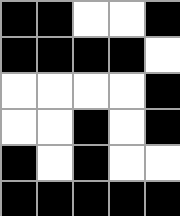[["black", "black", "white", "white", "black"], ["black", "black", "black", "black", "white"], ["white", "white", "white", "white", "black"], ["white", "white", "black", "white", "black"], ["black", "white", "black", "white", "white"], ["black", "black", "black", "black", "black"]]